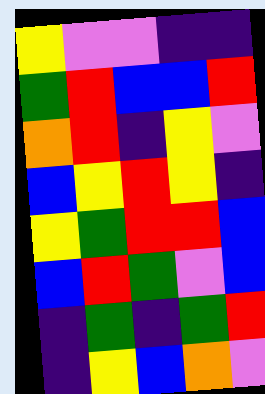[["yellow", "violet", "violet", "indigo", "indigo"], ["green", "red", "blue", "blue", "red"], ["orange", "red", "indigo", "yellow", "violet"], ["blue", "yellow", "red", "yellow", "indigo"], ["yellow", "green", "red", "red", "blue"], ["blue", "red", "green", "violet", "blue"], ["indigo", "green", "indigo", "green", "red"], ["indigo", "yellow", "blue", "orange", "violet"]]